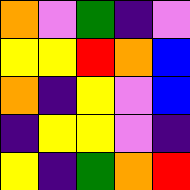[["orange", "violet", "green", "indigo", "violet"], ["yellow", "yellow", "red", "orange", "blue"], ["orange", "indigo", "yellow", "violet", "blue"], ["indigo", "yellow", "yellow", "violet", "indigo"], ["yellow", "indigo", "green", "orange", "red"]]